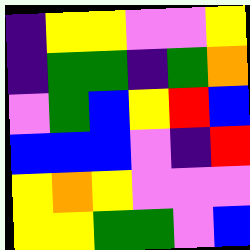[["indigo", "yellow", "yellow", "violet", "violet", "yellow"], ["indigo", "green", "green", "indigo", "green", "orange"], ["violet", "green", "blue", "yellow", "red", "blue"], ["blue", "blue", "blue", "violet", "indigo", "red"], ["yellow", "orange", "yellow", "violet", "violet", "violet"], ["yellow", "yellow", "green", "green", "violet", "blue"]]